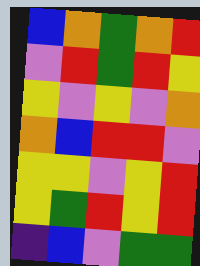[["blue", "orange", "green", "orange", "red"], ["violet", "red", "green", "red", "yellow"], ["yellow", "violet", "yellow", "violet", "orange"], ["orange", "blue", "red", "red", "violet"], ["yellow", "yellow", "violet", "yellow", "red"], ["yellow", "green", "red", "yellow", "red"], ["indigo", "blue", "violet", "green", "green"]]